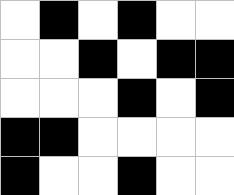[["white", "black", "white", "black", "white", "white"], ["white", "white", "black", "white", "black", "black"], ["white", "white", "white", "black", "white", "black"], ["black", "black", "white", "white", "white", "white"], ["black", "white", "white", "black", "white", "white"]]